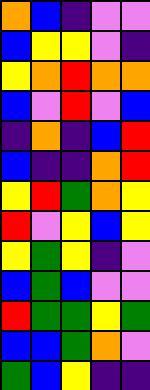[["orange", "blue", "indigo", "violet", "violet"], ["blue", "yellow", "yellow", "violet", "indigo"], ["yellow", "orange", "red", "orange", "orange"], ["blue", "violet", "red", "violet", "blue"], ["indigo", "orange", "indigo", "blue", "red"], ["blue", "indigo", "indigo", "orange", "red"], ["yellow", "red", "green", "orange", "yellow"], ["red", "violet", "yellow", "blue", "yellow"], ["yellow", "green", "yellow", "indigo", "violet"], ["blue", "green", "blue", "violet", "violet"], ["red", "green", "green", "yellow", "green"], ["blue", "blue", "green", "orange", "violet"], ["green", "blue", "yellow", "indigo", "indigo"]]